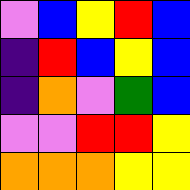[["violet", "blue", "yellow", "red", "blue"], ["indigo", "red", "blue", "yellow", "blue"], ["indigo", "orange", "violet", "green", "blue"], ["violet", "violet", "red", "red", "yellow"], ["orange", "orange", "orange", "yellow", "yellow"]]